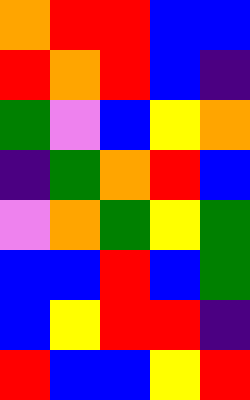[["orange", "red", "red", "blue", "blue"], ["red", "orange", "red", "blue", "indigo"], ["green", "violet", "blue", "yellow", "orange"], ["indigo", "green", "orange", "red", "blue"], ["violet", "orange", "green", "yellow", "green"], ["blue", "blue", "red", "blue", "green"], ["blue", "yellow", "red", "red", "indigo"], ["red", "blue", "blue", "yellow", "red"]]